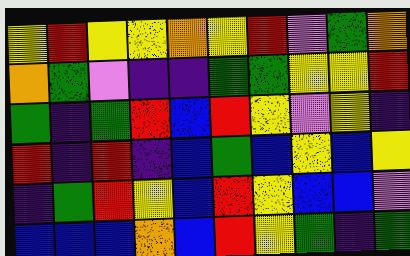[["yellow", "red", "yellow", "yellow", "orange", "yellow", "red", "violet", "green", "orange"], ["orange", "green", "violet", "indigo", "indigo", "green", "green", "yellow", "yellow", "red"], ["green", "indigo", "green", "red", "blue", "red", "yellow", "violet", "yellow", "indigo"], ["red", "indigo", "red", "indigo", "blue", "green", "blue", "yellow", "blue", "yellow"], ["indigo", "green", "red", "yellow", "blue", "red", "yellow", "blue", "blue", "violet"], ["blue", "blue", "blue", "orange", "blue", "red", "yellow", "green", "indigo", "green"]]